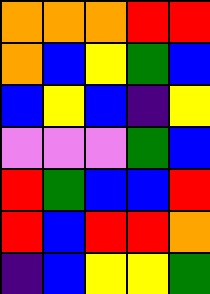[["orange", "orange", "orange", "red", "red"], ["orange", "blue", "yellow", "green", "blue"], ["blue", "yellow", "blue", "indigo", "yellow"], ["violet", "violet", "violet", "green", "blue"], ["red", "green", "blue", "blue", "red"], ["red", "blue", "red", "red", "orange"], ["indigo", "blue", "yellow", "yellow", "green"]]